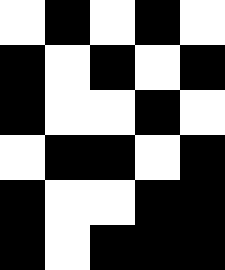[["white", "black", "white", "black", "white"], ["black", "white", "black", "white", "black"], ["black", "white", "white", "black", "white"], ["white", "black", "black", "white", "black"], ["black", "white", "white", "black", "black"], ["black", "white", "black", "black", "black"]]